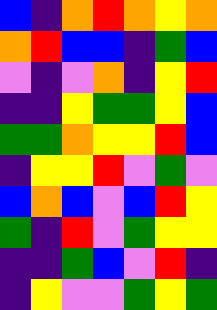[["blue", "indigo", "orange", "red", "orange", "yellow", "orange"], ["orange", "red", "blue", "blue", "indigo", "green", "blue"], ["violet", "indigo", "violet", "orange", "indigo", "yellow", "red"], ["indigo", "indigo", "yellow", "green", "green", "yellow", "blue"], ["green", "green", "orange", "yellow", "yellow", "red", "blue"], ["indigo", "yellow", "yellow", "red", "violet", "green", "violet"], ["blue", "orange", "blue", "violet", "blue", "red", "yellow"], ["green", "indigo", "red", "violet", "green", "yellow", "yellow"], ["indigo", "indigo", "green", "blue", "violet", "red", "indigo"], ["indigo", "yellow", "violet", "violet", "green", "yellow", "green"]]